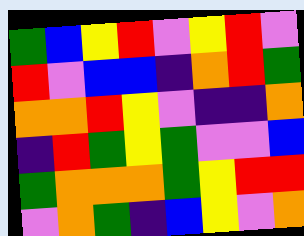[["green", "blue", "yellow", "red", "violet", "yellow", "red", "violet"], ["red", "violet", "blue", "blue", "indigo", "orange", "red", "green"], ["orange", "orange", "red", "yellow", "violet", "indigo", "indigo", "orange"], ["indigo", "red", "green", "yellow", "green", "violet", "violet", "blue"], ["green", "orange", "orange", "orange", "green", "yellow", "red", "red"], ["violet", "orange", "green", "indigo", "blue", "yellow", "violet", "orange"]]